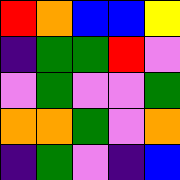[["red", "orange", "blue", "blue", "yellow"], ["indigo", "green", "green", "red", "violet"], ["violet", "green", "violet", "violet", "green"], ["orange", "orange", "green", "violet", "orange"], ["indigo", "green", "violet", "indigo", "blue"]]